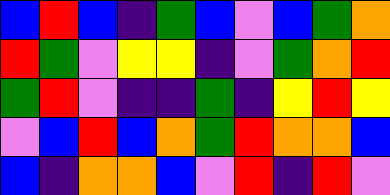[["blue", "red", "blue", "indigo", "green", "blue", "violet", "blue", "green", "orange"], ["red", "green", "violet", "yellow", "yellow", "indigo", "violet", "green", "orange", "red"], ["green", "red", "violet", "indigo", "indigo", "green", "indigo", "yellow", "red", "yellow"], ["violet", "blue", "red", "blue", "orange", "green", "red", "orange", "orange", "blue"], ["blue", "indigo", "orange", "orange", "blue", "violet", "red", "indigo", "red", "violet"]]